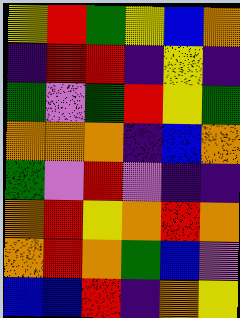[["yellow", "red", "green", "yellow", "blue", "orange"], ["indigo", "red", "red", "indigo", "yellow", "indigo"], ["green", "violet", "green", "red", "yellow", "green"], ["orange", "orange", "orange", "indigo", "blue", "orange"], ["green", "violet", "red", "violet", "indigo", "indigo"], ["orange", "red", "yellow", "orange", "red", "orange"], ["orange", "red", "orange", "green", "blue", "violet"], ["blue", "blue", "red", "indigo", "orange", "yellow"]]